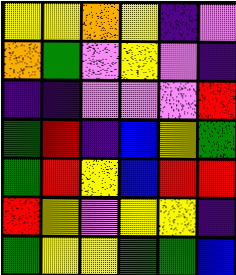[["yellow", "yellow", "orange", "yellow", "indigo", "violet"], ["orange", "green", "violet", "yellow", "violet", "indigo"], ["indigo", "indigo", "violet", "violet", "violet", "red"], ["green", "red", "indigo", "blue", "yellow", "green"], ["green", "red", "yellow", "blue", "red", "red"], ["red", "yellow", "violet", "yellow", "yellow", "indigo"], ["green", "yellow", "yellow", "green", "green", "blue"]]